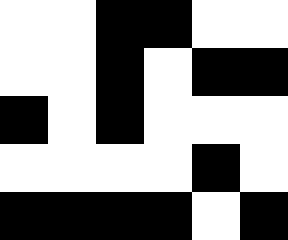[["white", "white", "black", "black", "white", "white"], ["white", "white", "black", "white", "black", "black"], ["black", "white", "black", "white", "white", "white"], ["white", "white", "white", "white", "black", "white"], ["black", "black", "black", "black", "white", "black"]]